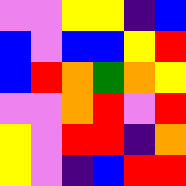[["violet", "violet", "yellow", "yellow", "indigo", "blue"], ["blue", "violet", "blue", "blue", "yellow", "red"], ["blue", "red", "orange", "green", "orange", "yellow"], ["violet", "violet", "orange", "red", "violet", "red"], ["yellow", "violet", "red", "red", "indigo", "orange"], ["yellow", "violet", "indigo", "blue", "red", "red"]]